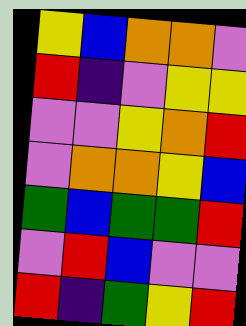[["yellow", "blue", "orange", "orange", "violet"], ["red", "indigo", "violet", "yellow", "yellow"], ["violet", "violet", "yellow", "orange", "red"], ["violet", "orange", "orange", "yellow", "blue"], ["green", "blue", "green", "green", "red"], ["violet", "red", "blue", "violet", "violet"], ["red", "indigo", "green", "yellow", "red"]]